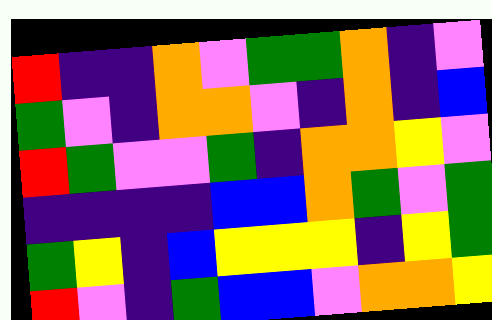[["red", "indigo", "indigo", "orange", "violet", "green", "green", "orange", "indigo", "violet"], ["green", "violet", "indigo", "orange", "orange", "violet", "indigo", "orange", "indigo", "blue"], ["red", "green", "violet", "violet", "green", "indigo", "orange", "orange", "yellow", "violet"], ["indigo", "indigo", "indigo", "indigo", "blue", "blue", "orange", "green", "violet", "green"], ["green", "yellow", "indigo", "blue", "yellow", "yellow", "yellow", "indigo", "yellow", "green"], ["red", "violet", "indigo", "green", "blue", "blue", "violet", "orange", "orange", "yellow"]]